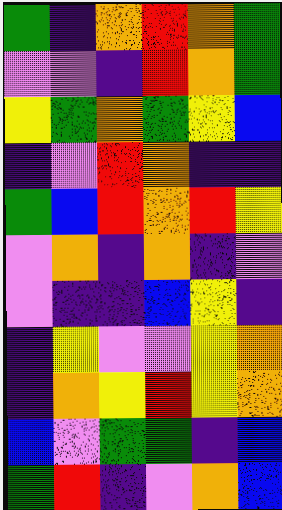[["green", "indigo", "orange", "red", "orange", "green"], ["violet", "violet", "indigo", "red", "orange", "green"], ["yellow", "green", "orange", "green", "yellow", "blue"], ["indigo", "violet", "red", "orange", "indigo", "indigo"], ["green", "blue", "red", "orange", "red", "yellow"], ["violet", "orange", "indigo", "orange", "indigo", "violet"], ["violet", "indigo", "indigo", "blue", "yellow", "indigo"], ["indigo", "yellow", "violet", "violet", "yellow", "orange"], ["indigo", "orange", "yellow", "red", "yellow", "orange"], ["blue", "violet", "green", "green", "indigo", "blue"], ["green", "red", "indigo", "violet", "orange", "blue"]]